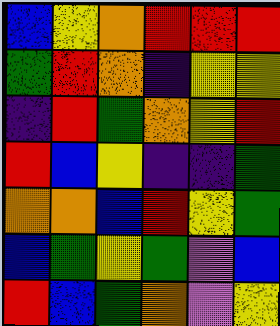[["blue", "yellow", "orange", "red", "red", "red"], ["green", "red", "orange", "indigo", "yellow", "yellow"], ["indigo", "red", "green", "orange", "yellow", "red"], ["red", "blue", "yellow", "indigo", "indigo", "green"], ["orange", "orange", "blue", "red", "yellow", "green"], ["blue", "green", "yellow", "green", "violet", "blue"], ["red", "blue", "green", "orange", "violet", "yellow"]]